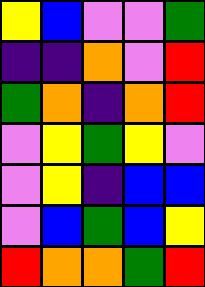[["yellow", "blue", "violet", "violet", "green"], ["indigo", "indigo", "orange", "violet", "red"], ["green", "orange", "indigo", "orange", "red"], ["violet", "yellow", "green", "yellow", "violet"], ["violet", "yellow", "indigo", "blue", "blue"], ["violet", "blue", "green", "blue", "yellow"], ["red", "orange", "orange", "green", "red"]]